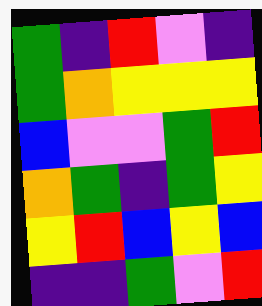[["green", "indigo", "red", "violet", "indigo"], ["green", "orange", "yellow", "yellow", "yellow"], ["blue", "violet", "violet", "green", "red"], ["orange", "green", "indigo", "green", "yellow"], ["yellow", "red", "blue", "yellow", "blue"], ["indigo", "indigo", "green", "violet", "red"]]